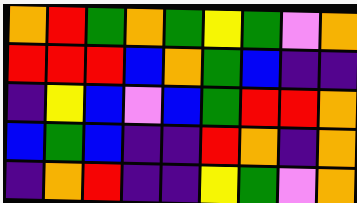[["orange", "red", "green", "orange", "green", "yellow", "green", "violet", "orange"], ["red", "red", "red", "blue", "orange", "green", "blue", "indigo", "indigo"], ["indigo", "yellow", "blue", "violet", "blue", "green", "red", "red", "orange"], ["blue", "green", "blue", "indigo", "indigo", "red", "orange", "indigo", "orange"], ["indigo", "orange", "red", "indigo", "indigo", "yellow", "green", "violet", "orange"]]